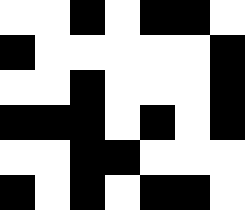[["white", "white", "black", "white", "black", "black", "white"], ["black", "white", "white", "white", "white", "white", "black"], ["white", "white", "black", "white", "white", "white", "black"], ["black", "black", "black", "white", "black", "white", "black"], ["white", "white", "black", "black", "white", "white", "white"], ["black", "white", "black", "white", "black", "black", "white"]]